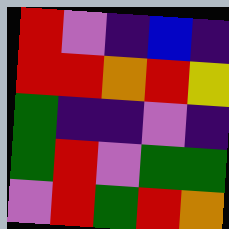[["red", "violet", "indigo", "blue", "indigo"], ["red", "red", "orange", "red", "yellow"], ["green", "indigo", "indigo", "violet", "indigo"], ["green", "red", "violet", "green", "green"], ["violet", "red", "green", "red", "orange"]]